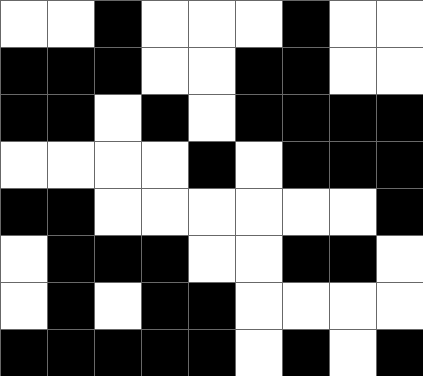[["white", "white", "black", "white", "white", "white", "black", "white", "white"], ["black", "black", "black", "white", "white", "black", "black", "white", "white"], ["black", "black", "white", "black", "white", "black", "black", "black", "black"], ["white", "white", "white", "white", "black", "white", "black", "black", "black"], ["black", "black", "white", "white", "white", "white", "white", "white", "black"], ["white", "black", "black", "black", "white", "white", "black", "black", "white"], ["white", "black", "white", "black", "black", "white", "white", "white", "white"], ["black", "black", "black", "black", "black", "white", "black", "white", "black"]]